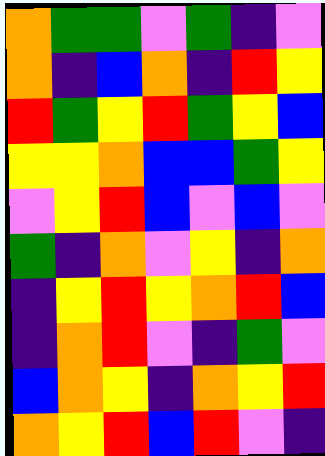[["orange", "green", "green", "violet", "green", "indigo", "violet"], ["orange", "indigo", "blue", "orange", "indigo", "red", "yellow"], ["red", "green", "yellow", "red", "green", "yellow", "blue"], ["yellow", "yellow", "orange", "blue", "blue", "green", "yellow"], ["violet", "yellow", "red", "blue", "violet", "blue", "violet"], ["green", "indigo", "orange", "violet", "yellow", "indigo", "orange"], ["indigo", "yellow", "red", "yellow", "orange", "red", "blue"], ["indigo", "orange", "red", "violet", "indigo", "green", "violet"], ["blue", "orange", "yellow", "indigo", "orange", "yellow", "red"], ["orange", "yellow", "red", "blue", "red", "violet", "indigo"]]